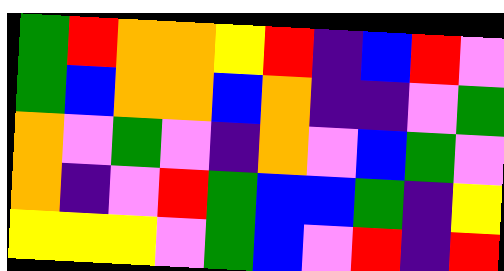[["green", "red", "orange", "orange", "yellow", "red", "indigo", "blue", "red", "violet"], ["green", "blue", "orange", "orange", "blue", "orange", "indigo", "indigo", "violet", "green"], ["orange", "violet", "green", "violet", "indigo", "orange", "violet", "blue", "green", "violet"], ["orange", "indigo", "violet", "red", "green", "blue", "blue", "green", "indigo", "yellow"], ["yellow", "yellow", "yellow", "violet", "green", "blue", "violet", "red", "indigo", "red"]]